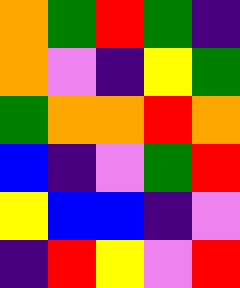[["orange", "green", "red", "green", "indigo"], ["orange", "violet", "indigo", "yellow", "green"], ["green", "orange", "orange", "red", "orange"], ["blue", "indigo", "violet", "green", "red"], ["yellow", "blue", "blue", "indigo", "violet"], ["indigo", "red", "yellow", "violet", "red"]]